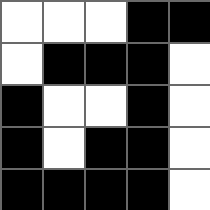[["white", "white", "white", "black", "black"], ["white", "black", "black", "black", "white"], ["black", "white", "white", "black", "white"], ["black", "white", "black", "black", "white"], ["black", "black", "black", "black", "white"]]